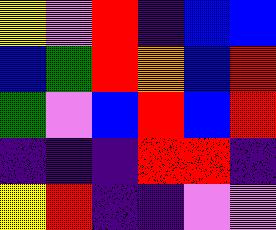[["yellow", "violet", "red", "indigo", "blue", "blue"], ["blue", "green", "red", "orange", "blue", "red"], ["green", "violet", "blue", "red", "blue", "red"], ["indigo", "indigo", "indigo", "red", "red", "indigo"], ["yellow", "red", "indigo", "indigo", "violet", "violet"]]